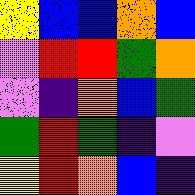[["yellow", "blue", "blue", "orange", "blue"], ["violet", "red", "red", "green", "orange"], ["violet", "indigo", "orange", "blue", "green"], ["green", "red", "green", "indigo", "violet"], ["yellow", "red", "orange", "blue", "indigo"]]